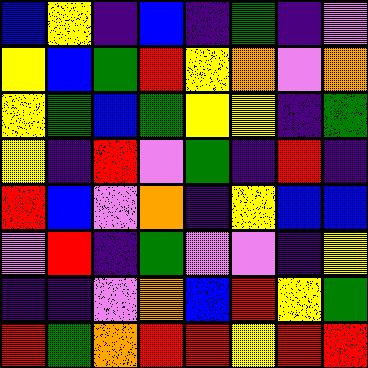[["blue", "yellow", "indigo", "blue", "indigo", "green", "indigo", "violet"], ["yellow", "blue", "green", "red", "yellow", "orange", "violet", "orange"], ["yellow", "green", "blue", "green", "yellow", "yellow", "indigo", "green"], ["yellow", "indigo", "red", "violet", "green", "indigo", "red", "indigo"], ["red", "blue", "violet", "orange", "indigo", "yellow", "blue", "blue"], ["violet", "red", "indigo", "green", "violet", "violet", "indigo", "yellow"], ["indigo", "indigo", "violet", "orange", "blue", "red", "yellow", "green"], ["red", "green", "orange", "red", "red", "yellow", "red", "red"]]